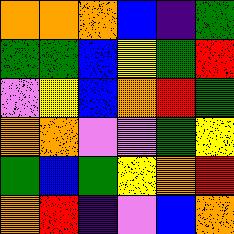[["orange", "orange", "orange", "blue", "indigo", "green"], ["green", "green", "blue", "yellow", "green", "red"], ["violet", "yellow", "blue", "orange", "red", "green"], ["orange", "orange", "violet", "violet", "green", "yellow"], ["green", "blue", "green", "yellow", "orange", "red"], ["orange", "red", "indigo", "violet", "blue", "orange"]]